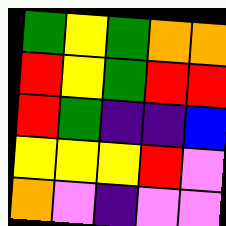[["green", "yellow", "green", "orange", "orange"], ["red", "yellow", "green", "red", "red"], ["red", "green", "indigo", "indigo", "blue"], ["yellow", "yellow", "yellow", "red", "violet"], ["orange", "violet", "indigo", "violet", "violet"]]